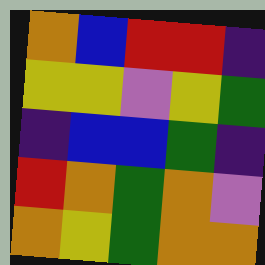[["orange", "blue", "red", "red", "indigo"], ["yellow", "yellow", "violet", "yellow", "green"], ["indigo", "blue", "blue", "green", "indigo"], ["red", "orange", "green", "orange", "violet"], ["orange", "yellow", "green", "orange", "orange"]]